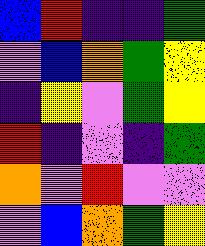[["blue", "red", "indigo", "indigo", "green"], ["violet", "blue", "orange", "green", "yellow"], ["indigo", "yellow", "violet", "green", "yellow"], ["red", "indigo", "violet", "indigo", "green"], ["orange", "violet", "red", "violet", "violet"], ["violet", "blue", "orange", "green", "yellow"]]